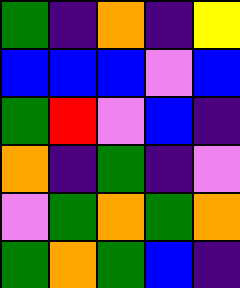[["green", "indigo", "orange", "indigo", "yellow"], ["blue", "blue", "blue", "violet", "blue"], ["green", "red", "violet", "blue", "indigo"], ["orange", "indigo", "green", "indigo", "violet"], ["violet", "green", "orange", "green", "orange"], ["green", "orange", "green", "blue", "indigo"]]